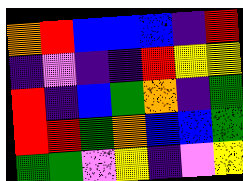[["orange", "red", "blue", "blue", "blue", "indigo", "red"], ["indigo", "violet", "indigo", "indigo", "red", "yellow", "yellow"], ["red", "indigo", "blue", "green", "orange", "indigo", "green"], ["red", "red", "green", "orange", "blue", "blue", "green"], ["green", "green", "violet", "yellow", "indigo", "violet", "yellow"]]